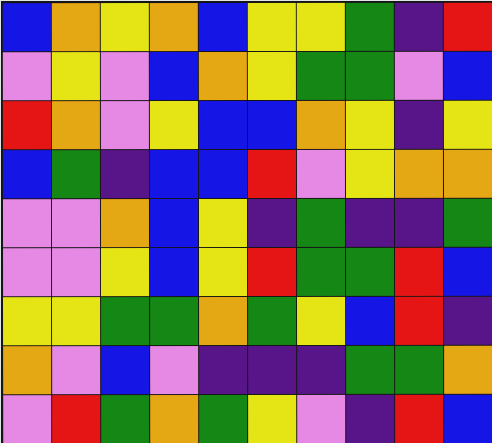[["blue", "orange", "yellow", "orange", "blue", "yellow", "yellow", "green", "indigo", "red"], ["violet", "yellow", "violet", "blue", "orange", "yellow", "green", "green", "violet", "blue"], ["red", "orange", "violet", "yellow", "blue", "blue", "orange", "yellow", "indigo", "yellow"], ["blue", "green", "indigo", "blue", "blue", "red", "violet", "yellow", "orange", "orange"], ["violet", "violet", "orange", "blue", "yellow", "indigo", "green", "indigo", "indigo", "green"], ["violet", "violet", "yellow", "blue", "yellow", "red", "green", "green", "red", "blue"], ["yellow", "yellow", "green", "green", "orange", "green", "yellow", "blue", "red", "indigo"], ["orange", "violet", "blue", "violet", "indigo", "indigo", "indigo", "green", "green", "orange"], ["violet", "red", "green", "orange", "green", "yellow", "violet", "indigo", "red", "blue"]]